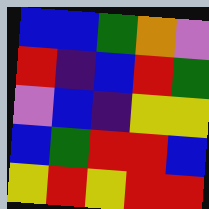[["blue", "blue", "green", "orange", "violet"], ["red", "indigo", "blue", "red", "green"], ["violet", "blue", "indigo", "yellow", "yellow"], ["blue", "green", "red", "red", "blue"], ["yellow", "red", "yellow", "red", "red"]]